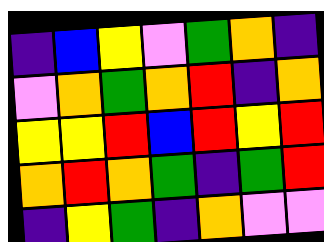[["indigo", "blue", "yellow", "violet", "green", "orange", "indigo"], ["violet", "orange", "green", "orange", "red", "indigo", "orange"], ["yellow", "yellow", "red", "blue", "red", "yellow", "red"], ["orange", "red", "orange", "green", "indigo", "green", "red"], ["indigo", "yellow", "green", "indigo", "orange", "violet", "violet"]]